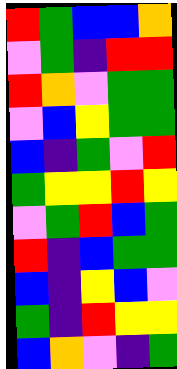[["red", "green", "blue", "blue", "orange"], ["violet", "green", "indigo", "red", "red"], ["red", "orange", "violet", "green", "green"], ["violet", "blue", "yellow", "green", "green"], ["blue", "indigo", "green", "violet", "red"], ["green", "yellow", "yellow", "red", "yellow"], ["violet", "green", "red", "blue", "green"], ["red", "indigo", "blue", "green", "green"], ["blue", "indigo", "yellow", "blue", "violet"], ["green", "indigo", "red", "yellow", "yellow"], ["blue", "orange", "violet", "indigo", "green"]]